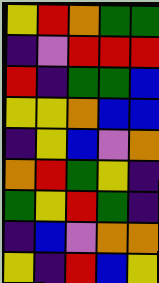[["yellow", "red", "orange", "green", "green"], ["indigo", "violet", "red", "red", "red"], ["red", "indigo", "green", "green", "blue"], ["yellow", "yellow", "orange", "blue", "blue"], ["indigo", "yellow", "blue", "violet", "orange"], ["orange", "red", "green", "yellow", "indigo"], ["green", "yellow", "red", "green", "indigo"], ["indigo", "blue", "violet", "orange", "orange"], ["yellow", "indigo", "red", "blue", "yellow"]]